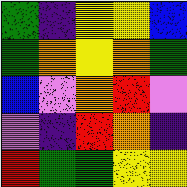[["green", "indigo", "yellow", "yellow", "blue"], ["green", "orange", "yellow", "orange", "green"], ["blue", "violet", "orange", "red", "violet"], ["violet", "indigo", "red", "orange", "indigo"], ["red", "green", "green", "yellow", "yellow"]]